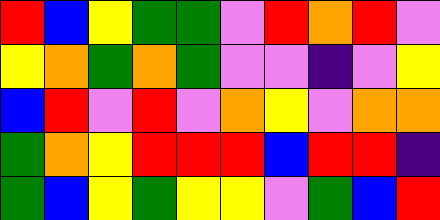[["red", "blue", "yellow", "green", "green", "violet", "red", "orange", "red", "violet"], ["yellow", "orange", "green", "orange", "green", "violet", "violet", "indigo", "violet", "yellow"], ["blue", "red", "violet", "red", "violet", "orange", "yellow", "violet", "orange", "orange"], ["green", "orange", "yellow", "red", "red", "red", "blue", "red", "red", "indigo"], ["green", "blue", "yellow", "green", "yellow", "yellow", "violet", "green", "blue", "red"]]